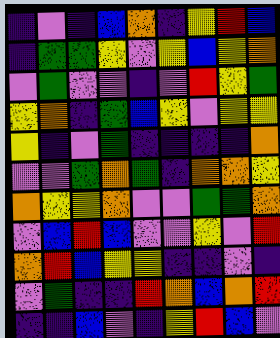[["indigo", "violet", "indigo", "blue", "orange", "indigo", "yellow", "red", "blue"], ["indigo", "green", "green", "yellow", "violet", "yellow", "blue", "yellow", "orange"], ["violet", "green", "violet", "violet", "indigo", "violet", "red", "yellow", "green"], ["yellow", "orange", "indigo", "green", "blue", "yellow", "violet", "yellow", "yellow"], ["yellow", "indigo", "violet", "green", "indigo", "indigo", "indigo", "indigo", "orange"], ["violet", "violet", "green", "orange", "green", "indigo", "orange", "orange", "yellow"], ["orange", "yellow", "yellow", "orange", "violet", "violet", "green", "green", "orange"], ["violet", "blue", "red", "blue", "violet", "violet", "yellow", "violet", "red"], ["orange", "red", "blue", "yellow", "yellow", "indigo", "indigo", "violet", "indigo"], ["violet", "green", "indigo", "indigo", "red", "orange", "blue", "orange", "red"], ["indigo", "indigo", "blue", "violet", "indigo", "yellow", "red", "blue", "violet"]]